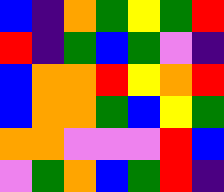[["blue", "indigo", "orange", "green", "yellow", "green", "red"], ["red", "indigo", "green", "blue", "green", "violet", "indigo"], ["blue", "orange", "orange", "red", "yellow", "orange", "red"], ["blue", "orange", "orange", "green", "blue", "yellow", "green"], ["orange", "orange", "violet", "violet", "violet", "red", "blue"], ["violet", "green", "orange", "blue", "green", "red", "indigo"]]